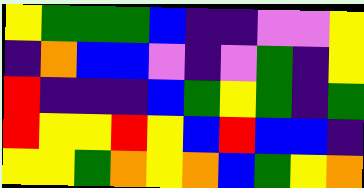[["yellow", "green", "green", "green", "blue", "indigo", "indigo", "violet", "violet", "yellow"], ["indigo", "orange", "blue", "blue", "violet", "indigo", "violet", "green", "indigo", "yellow"], ["red", "indigo", "indigo", "indigo", "blue", "green", "yellow", "green", "indigo", "green"], ["red", "yellow", "yellow", "red", "yellow", "blue", "red", "blue", "blue", "indigo"], ["yellow", "yellow", "green", "orange", "yellow", "orange", "blue", "green", "yellow", "orange"]]